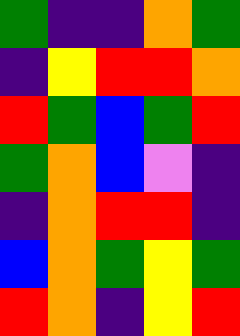[["green", "indigo", "indigo", "orange", "green"], ["indigo", "yellow", "red", "red", "orange"], ["red", "green", "blue", "green", "red"], ["green", "orange", "blue", "violet", "indigo"], ["indigo", "orange", "red", "red", "indigo"], ["blue", "orange", "green", "yellow", "green"], ["red", "orange", "indigo", "yellow", "red"]]